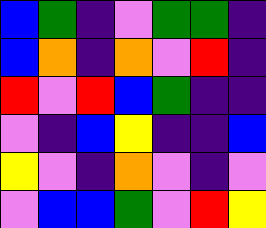[["blue", "green", "indigo", "violet", "green", "green", "indigo"], ["blue", "orange", "indigo", "orange", "violet", "red", "indigo"], ["red", "violet", "red", "blue", "green", "indigo", "indigo"], ["violet", "indigo", "blue", "yellow", "indigo", "indigo", "blue"], ["yellow", "violet", "indigo", "orange", "violet", "indigo", "violet"], ["violet", "blue", "blue", "green", "violet", "red", "yellow"]]